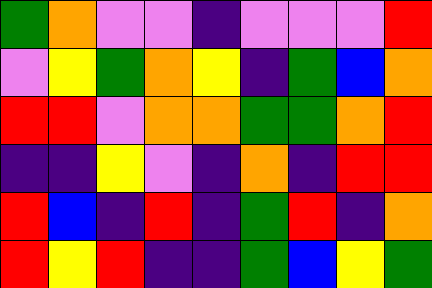[["green", "orange", "violet", "violet", "indigo", "violet", "violet", "violet", "red"], ["violet", "yellow", "green", "orange", "yellow", "indigo", "green", "blue", "orange"], ["red", "red", "violet", "orange", "orange", "green", "green", "orange", "red"], ["indigo", "indigo", "yellow", "violet", "indigo", "orange", "indigo", "red", "red"], ["red", "blue", "indigo", "red", "indigo", "green", "red", "indigo", "orange"], ["red", "yellow", "red", "indigo", "indigo", "green", "blue", "yellow", "green"]]